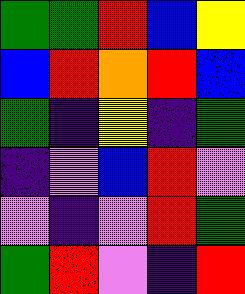[["green", "green", "red", "blue", "yellow"], ["blue", "red", "orange", "red", "blue"], ["green", "indigo", "yellow", "indigo", "green"], ["indigo", "violet", "blue", "red", "violet"], ["violet", "indigo", "violet", "red", "green"], ["green", "red", "violet", "indigo", "red"]]